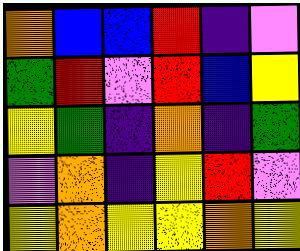[["orange", "blue", "blue", "red", "indigo", "violet"], ["green", "red", "violet", "red", "blue", "yellow"], ["yellow", "green", "indigo", "orange", "indigo", "green"], ["violet", "orange", "indigo", "yellow", "red", "violet"], ["yellow", "orange", "yellow", "yellow", "orange", "yellow"]]